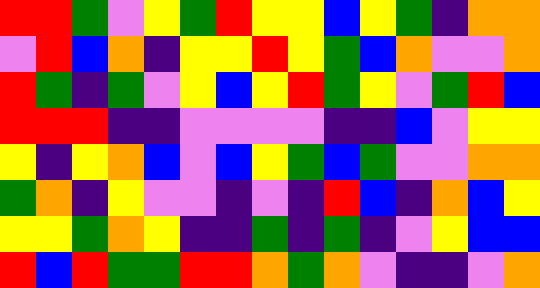[["red", "red", "green", "violet", "yellow", "green", "red", "yellow", "yellow", "blue", "yellow", "green", "indigo", "orange", "orange"], ["violet", "red", "blue", "orange", "indigo", "yellow", "yellow", "red", "yellow", "green", "blue", "orange", "violet", "violet", "orange"], ["red", "green", "indigo", "green", "violet", "yellow", "blue", "yellow", "red", "green", "yellow", "violet", "green", "red", "blue"], ["red", "red", "red", "indigo", "indigo", "violet", "violet", "violet", "violet", "indigo", "indigo", "blue", "violet", "yellow", "yellow"], ["yellow", "indigo", "yellow", "orange", "blue", "violet", "blue", "yellow", "green", "blue", "green", "violet", "violet", "orange", "orange"], ["green", "orange", "indigo", "yellow", "violet", "violet", "indigo", "violet", "indigo", "red", "blue", "indigo", "orange", "blue", "yellow"], ["yellow", "yellow", "green", "orange", "yellow", "indigo", "indigo", "green", "indigo", "green", "indigo", "violet", "yellow", "blue", "blue"], ["red", "blue", "red", "green", "green", "red", "red", "orange", "green", "orange", "violet", "indigo", "indigo", "violet", "orange"]]